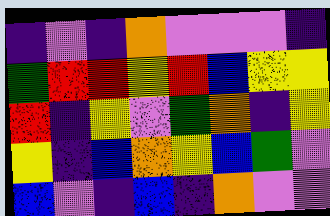[["indigo", "violet", "indigo", "orange", "violet", "violet", "violet", "indigo"], ["green", "red", "red", "yellow", "red", "blue", "yellow", "yellow"], ["red", "indigo", "yellow", "violet", "green", "orange", "indigo", "yellow"], ["yellow", "indigo", "blue", "orange", "yellow", "blue", "green", "violet"], ["blue", "violet", "indigo", "blue", "indigo", "orange", "violet", "violet"]]